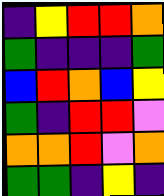[["indigo", "yellow", "red", "red", "orange"], ["green", "indigo", "indigo", "indigo", "green"], ["blue", "red", "orange", "blue", "yellow"], ["green", "indigo", "red", "red", "violet"], ["orange", "orange", "red", "violet", "orange"], ["green", "green", "indigo", "yellow", "indigo"]]